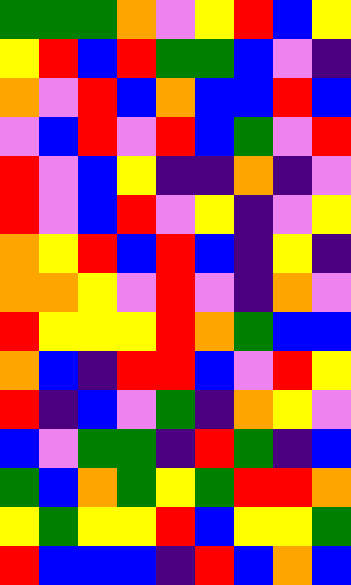[["green", "green", "green", "orange", "violet", "yellow", "red", "blue", "yellow"], ["yellow", "red", "blue", "red", "green", "green", "blue", "violet", "indigo"], ["orange", "violet", "red", "blue", "orange", "blue", "blue", "red", "blue"], ["violet", "blue", "red", "violet", "red", "blue", "green", "violet", "red"], ["red", "violet", "blue", "yellow", "indigo", "indigo", "orange", "indigo", "violet"], ["red", "violet", "blue", "red", "violet", "yellow", "indigo", "violet", "yellow"], ["orange", "yellow", "red", "blue", "red", "blue", "indigo", "yellow", "indigo"], ["orange", "orange", "yellow", "violet", "red", "violet", "indigo", "orange", "violet"], ["red", "yellow", "yellow", "yellow", "red", "orange", "green", "blue", "blue"], ["orange", "blue", "indigo", "red", "red", "blue", "violet", "red", "yellow"], ["red", "indigo", "blue", "violet", "green", "indigo", "orange", "yellow", "violet"], ["blue", "violet", "green", "green", "indigo", "red", "green", "indigo", "blue"], ["green", "blue", "orange", "green", "yellow", "green", "red", "red", "orange"], ["yellow", "green", "yellow", "yellow", "red", "blue", "yellow", "yellow", "green"], ["red", "blue", "blue", "blue", "indigo", "red", "blue", "orange", "blue"]]